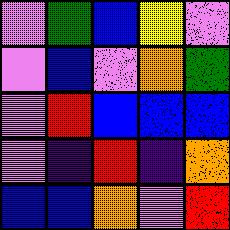[["violet", "green", "blue", "yellow", "violet"], ["violet", "blue", "violet", "orange", "green"], ["violet", "red", "blue", "blue", "blue"], ["violet", "indigo", "red", "indigo", "orange"], ["blue", "blue", "orange", "violet", "red"]]